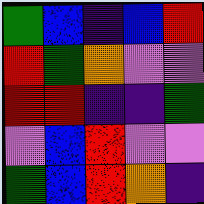[["green", "blue", "indigo", "blue", "red"], ["red", "green", "orange", "violet", "violet"], ["red", "red", "indigo", "indigo", "green"], ["violet", "blue", "red", "violet", "violet"], ["green", "blue", "red", "orange", "indigo"]]